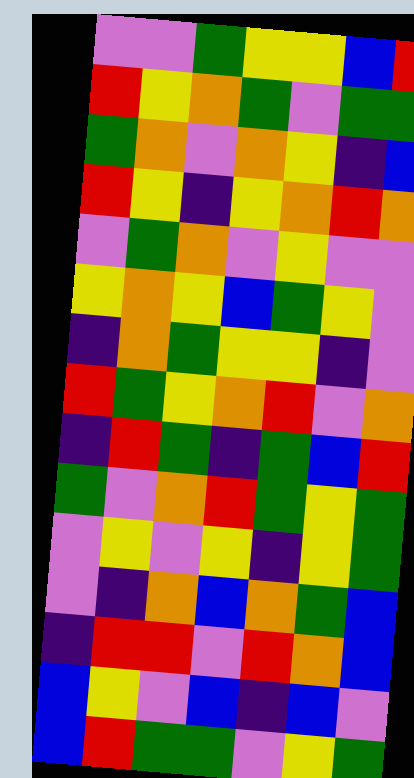[["violet", "violet", "green", "yellow", "yellow", "blue", "red"], ["red", "yellow", "orange", "green", "violet", "green", "green"], ["green", "orange", "violet", "orange", "yellow", "indigo", "blue"], ["red", "yellow", "indigo", "yellow", "orange", "red", "orange"], ["violet", "green", "orange", "violet", "yellow", "violet", "violet"], ["yellow", "orange", "yellow", "blue", "green", "yellow", "violet"], ["indigo", "orange", "green", "yellow", "yellow", "indigo", "violet"], ["red", "green", "yellow", "orange", "red", "violet", "orange"], ["indigo", "red", "green", "indigo", "green", "blue", "red"], ["green", "violet", "orange", "red", "green", "yellow", "green"], ["violet", "yellow", "violet", "yellow", "indigo", "yellow", "green"], ["violet", "indigo", "orange", "blue", "orange", "green", "blue"], ["indigo", "red", "red", "violet", "red", "orange", "blue"], ["blue", "yellow", "violet", "blue", "indigo", "blue", "violet"], ["blue", "red", "green", "green", "violet", "yellow", "green"]]